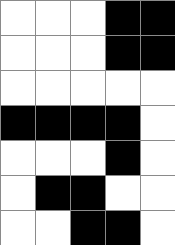[["white", "white", "white", "black", "black"], ["white", "white", "white", "black", "black"], ["white", "white", "white", "white", "white"], ["black", "black", "black", "black", "white"], ["white", "white", "white", "black", "white"], ["white", "black", "black", "white", "white"], ["white", "white", "black", "black", "white"]]